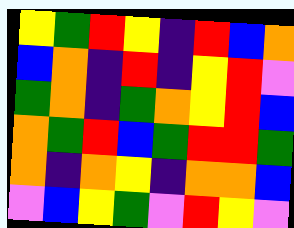[["yellow", "green", "red", "yellow", "indigo", "red", "blue", "orange"], ["blue", "orange", "indigo", "red", "indigo", "yellow", "red", "violet"], ["green", "orange", "indigo", "green", "orange", "yellow", "red", "blue"], ["orange", "green", "red", "blue", "green", "red", "red", "green"], ["orange", "indigo", "orange", "yellow", "indigo", "orange", "orange", "blue"], ["violet", "blue", "yellow", "green", "violet", "red", "yellow", "violet"]]